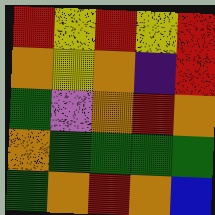[["red", "yellow", "red", "yellow", "red"], ["orange", "yellow", "orange", "indigo", "red"], ["green", "violet", "orange", "red", "orange"], ["orange", "green", "green", "green", "green"], ["green", "orange", "red", "orange", "blue"]]